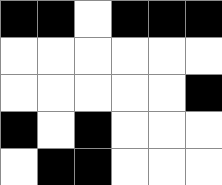[["black", "black", "white", "black", "black", "black"], ["white", "white", "white", "white", "white", "white"], ["white", "white", "white", "white", "white", "black"], ["black", "white", "black", "white", "white", "white"], ["white", "black", "black", "white", "white", "white"]]